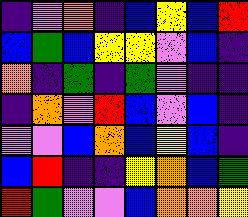[["indigo", "violet", "orange", "indigo", "blue", "yellow", "blue", "red"], ["blue", "green", "blue", "yellow", "yellow", "violet", "blue", "indigo"], ["orange", "indigo", "green", "indigo", "green", "violet", "indigo", "indigo"], ["indigo", "orange", "violet", "red", "blue", "violet", "blue", "indigo"], ["violet", "violet", "blue", "orange", "blue", "yellow", "blue", "indigo"], ["blue", "red", "indigo", "indigo", "yellow", "orange", "blue", "green"], ["red", "green", "violet", "violet", "blue", "orange", "orange", "yellow"]]